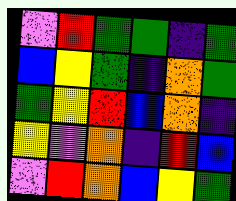[["violet", "red", "green", "green", "indigo", "green"], ["blue", "yellow", "green", "indigo", "orange", "green"], ["green", "yellow", "red", "blue", "orange", "indigo"], ["yellow", "violet", "orange", "indigo", "red", "blue"], ["violet", "red", "orange", "blue", "yellow", "green"]]